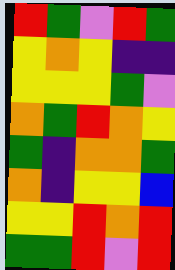[["red", "green", "violet", "red", "green"], ["yellow", "orange", "yellow", "indigo", "indigo"], ["yellow", "yellow", "yellow", "green", "violet"], ["orange", "green", "red", "orange", "yellow"], ["green", "indigo", "orange", "orange", "green"], ["orange", "indigo", "yellow", "yellow", "blue"], ["yellow", "yellow", "red", "orange", "red"], ["green", "green", "red", "violet", "red"]]